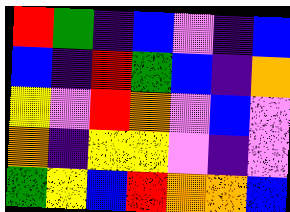[["red", "green", "indigo", "blue", "violet", "indigo", "blue"], ["blue", "indigo", "red", "green", "blue", "indigo", "orange"], ["yellow", "violet", "red", "orange", "violet", "blue", "violet"], ["orange", "indigo", "yellow", "yellow", "violet", "indigo", "violet"], ["green", "yellow", "blue", "red", "orange", "orange", "blue"]]